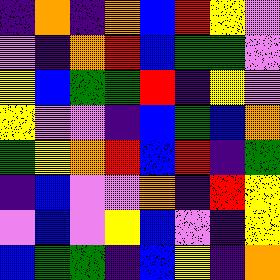[["indigo", "orange", "indigo", "orange", "blue", "red", "yellow", "violet"], ["violet", "indigo", "orange", "red", "blue", "green", "green", "violet"], ["yellow", "blue", "green", "green", "red", "indigo", "yellow", "violet"], ["yellow", "violet", "violet", "indigo", "blue", "green", "blue", "orange"], ["green", "yellow", "orange", "red", "blue", "red", "indigo", "green"], ["indigo", "blue", "violet", "violet", "orange", "indigo", "red", "yellow"], ["violet", "blue", "violet", "yellow", "blue", "violet", "indigo", "yellow"], ["blue", "green", "green", "indigo", "blue", "yellow", "indigo", "orange"]]